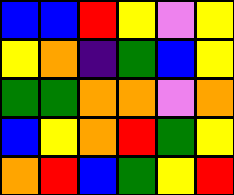[["blue", "blue", "red", "yellow", "violet", "yellow"], ["yellow", "orange", "indigo", "green", "blue", "yellow"], ["green", "green", "orange", "orange", "violet", "orange"], ["blue", "yellow", "orange", "red", "green", "yellow"], ["orange", "red", "blue", "green", "yellow", "red"]]